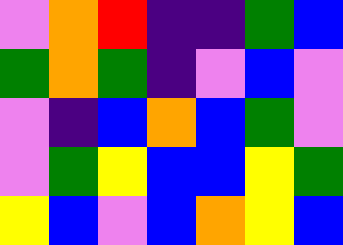[["violet", "orange", "red", "indigo", "indigo", "green", "blue"], ["green", "orange", "green", "indigo", "violet", "blue", "violet"], ["violet", "indigo", "blue", "orange", "blue", "green", "violet"], ["violet", "green", "yellow", "blue", "blue", "yellow", "green"], ["yellow", "blue", "violet", "blue", "orange", "yellow", "blue"]]